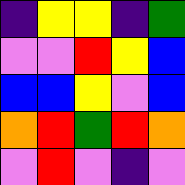[["indigo", "yellow", "yellow", "indigo", "green"], ["violet", "violet", "red", "yellow", "blue"], ["blue", "blue", "yellow", "violet", "blue"], ["orange", "red", "green", "red", "orange"], ["violet", "red", "violet", "indigo", "violet"]]